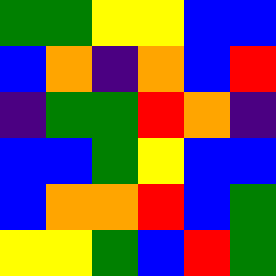[["green", "green", "yellow", "yellow", "blue", "blue"], ["blue", "orange", "indigo", "orange", "blue", "red"], ["indigo", "green", "green", "red", "orange", "indigo"], ["blue", "blue", "green", "yellow", "blue", "blue"], ["blue", "orange", "orange", "red", "blue", "green"], ["yellow", "yellow", "green", "blue", "red", "green"]]